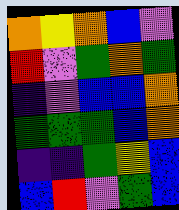[["orange", "yellow", "orange", "blue", "violet"], ["red", "violet", "green", "orange", "green"], ["indigo", "violet", "blue", "blue", "orange"], ["green", "green", "green", "blue", "orange"], ["indigo", "indigo", "green", "yellow", "blue"], ["blue", "red", "violet", "green", "blue"]]